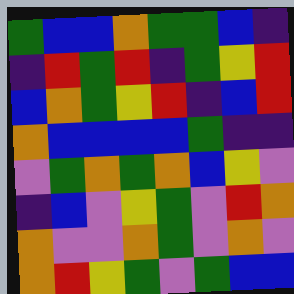[["green", "blue", "blue", "orange", "green", "green", "blue", "indigo"], ["indigo", "red", "green", "red", "indigo", "green", "yellow", "red"], ["blue", "orange", "green", "yellow", "red", "indigo", "blue", "red"], ["orange", "blue", "blue", "blue", "blue", "green", "indigo", "indigo"], ["violet", "green", "orange", "green", "orange", "blue", "yellow", "violet"], ["indigo", "blue", "violet", "yellow", "green", "violet", "red", "orange"], ["orange", "violet", "violet", "orange", "green", "violet", "orange", "violet"], ["orange", "red", "yellow", "green", "violet", "green", "blue", "blue"]]